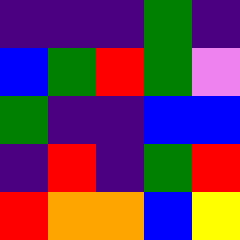[["indigo", "indigo", "indigo", "green", "indigo"], ["blue", "green", "red", "green", "violet"], ["green", "indigo", "indigo", "blue", "blue"], ["indigo", "red", "indigo", "green", "red"], ["red", "orange", "orange", "blue", "yellow"]]